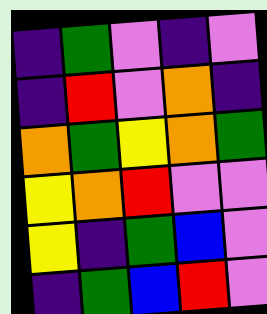[["indigo", "green", "violet", "indigo", "violet"], ["indigo", "red", "violet", "orange", "indigo"], ["orange", "green", "yellow", "orange", "green"], ["yellow", "orange", "red", "violet", "violet"], ["yellow", "indigo", "green", "blue", "violet"], ["indigo", "green", "blue", "red", "violet"]]